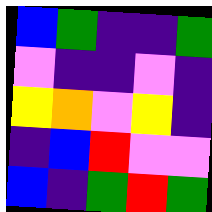[["blue", "green", "indigo", "indigo", "green"], ["violet", "indigo", "indigo", "violet", "indigo"], ["yellow", "orange", "violet", "yellow", "indigo"], ["indigo", "blue", "red", "violet", "violet"], ["blue", "indigo", "green", "red", "green"]]